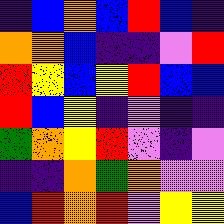[["indigo", "blue", "orange", "blue", "red", "blue", "indigo"], ["orange", "orange", "blue", "indigo", "indigo", "violet", "red"], ["red", "yellow", "blue", "yellow", "red", "blue", "blue"], ["red", "blue", "yellow", "indigo", "violet", "indigo", "indigo"], ["green", "orange", "yellow", "red", "violet", "indigo", "violet"], ["indigo", "indigo", "orange", "green", "orange", "violet", "violet"], ["blue", "red", "orange", "red", "violet", "yellow", "yellow"]]